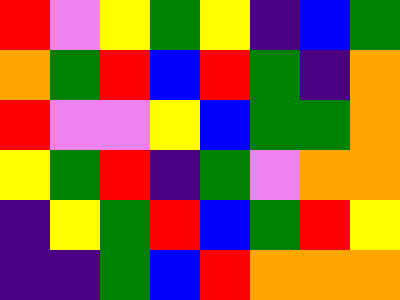[["red", "violet", "yellow", "green", "yellow", "indigo", "blue", "green"], ["orange", "green", "red", "blue", "red", "green", "indigo", "orange"], ["red", "violet", "violet", "yellow", "blue", "green", "green", "orange"], ["yellow", "green", "red", "indigo", "green", "violet", "orange", "orange"], ["indigo", "yellow", "green", "red", "blue", "green", "red", "yellow"], ["indigo", "indigo", "green", "blue", "red", "orange", "orange", "orange"]]